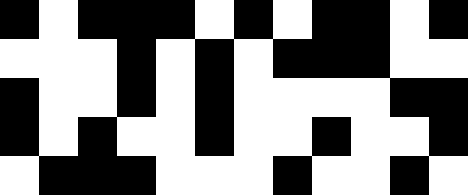[["black", "white", "black", "black", "black", "white", "black", "white", "black", "black", "white", "black"], ["white", "white", "white", "black", "white", "black", "white", "black", "black", "black", "white", "white"], ["black", "white", "white", "black", "white", "black", "white", "white", "white", "white", "black", "black"], ["black", "white", "black", "white", "white", "black", "white", "white", "black", "white", "white", "black"], ["white", "black", "black", "black", "white", "white", "white", "black", "white", "white", "black", "white"]]